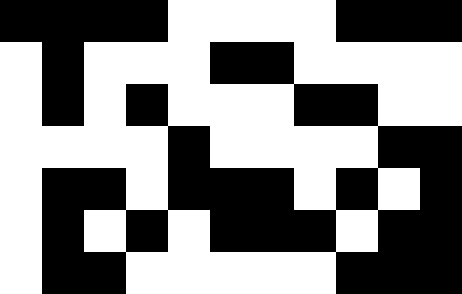[["black", "black", "black", "black", "white", "white", "white", "white", "black", "black", "black"], ["white", "black", "white", "white", "white", "black", "black", "white", "white", "white", "white"], ["white", "black", "white", "black", "white", "white", "white", "black", "black", "white", "white"], ["white", "white", "white", "white", "black", "white", "white", "white", "white", "black", "black"], ["white", "black", "black", "white", "black", "black", "black", "white", "black", "white", "black"], ["white", "black", "white", "black", "white", "black", "black", "black", "white", "black", "black"], ["white", "black", "black", "white", "white", "white", "white", "white", "black", "black", "black"]]